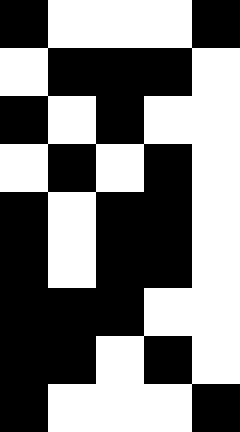[["black", "white", "white", "white", "black"], ["white", "black", "black", "black", "white"], ["black", "white", "black", "white", "white"], ["white", "black", "white", "black", "white"], ["black", "white", "black", "black", "white"], ["black", "white", "black", "black", "white"], ["black", "black", "black", "white", "white"], ["black", "black", "white", "black", "white"], ["black", "white", "white", "white", "black"]]